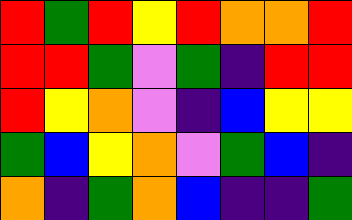[["red", "green", "red", "yellow", "red", "orange", "orange", "red"], ["red", "red", "green", "violet", "green", "indigo", "red", "red"], ["red", "yellow", "orange", "violet", "indigo", "blue", "yellow", "yellow"], ["green", "blue", "yellow", "orange", "violet", "green", "blue", "indigo"], ["orange", "indigo", "green", "orange", "blue", "indigo", "indigo", "green"]]